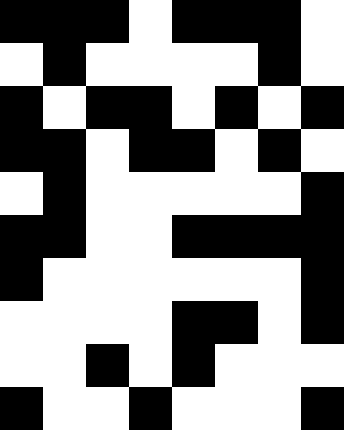[["black", "black", "black", "white", "black", "black", "black", "white"], ["white", "black", "white", "white", "white", "white", "black", "white"], ["black", "white", "black", "black", "white", "black", "white", "black"], ["black", "black", "white", "black", "black", "white", "black", "white"], ["white", "black", "white", "white", "white", "white", "white", "black"], ["black", "black", "white", "white", "black", "black", "black", "black"], ["black", "white", "white", "white", "white", "white", "white", "black"], ["white", "white", "white", "white", "black", "black", "white", "black"], ["white", "white", "black", "white", "black", "white", "white", "white"], ["black", "white", "white", "black", "white", "white", "white", "black"]]